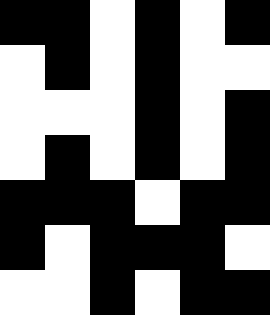[["black", "black", "white", "black", "white", "black"], ["white", "black", "white", "black", "white", "white"], ["white", "white", "white", "black", "white", "black"], ["white", "black", "white", "black", "white", "black"], ["black", "black", "black", "white", "black", "black"], ["black", "white", "black", "black", "black", "white"], ["white", "white", "black", "white", "black", "black"]]